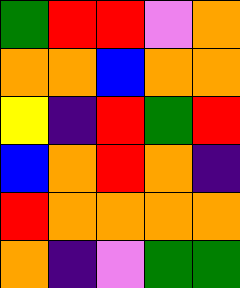[["green", "red", "red", "violet", "orange"], ["orange", "orange", "blue", "orange", "orange"], ["yellow", "indigo", "red", "green", "red"], ["blue", "orange", "red", "orange", "indigo"], ["red", "orange", "orange", "orange", "orange"], ["orange", "indigo", "violet", "green", "green"]]